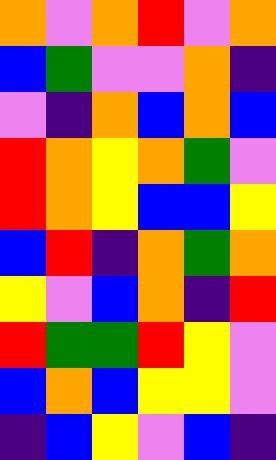[["orange", "violet", "orange", "red", "violet", "orange"], ["blue", "green", "violet", "violet", "orange", "indigo"], ["violet", "indigo", "orange", "blue", "orange", "blue"], ["red", "orange", "yellow", "orange", "green", "violet"], ["red", "orange", "yellow", "blue", "blue", "yellow"], ["blue", "red", "indigo", "orange", "green", "orange"], ["yellow", "violet", "blue", "orange", "indigo", "red"], ["red", "green", "green", "red", "yellow", "violet"], ["blue", "orange", "blue", "yellow", "yellow", "violet"], ["indigo", "blue", "yellow", "violet", "blue", "indigo"]]